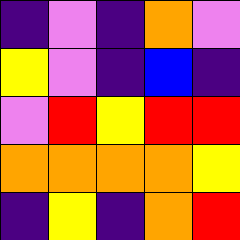[["indigo", "violet", "indigo", "orange", "violet"], ["yellow", "violet", "indigo", "blue", "indigo"], ["violet", "red", "yellow", "red", "red"], ["orange", "orange", "orange", "orange", "yellow"], ["indigo", "yellow", "indigo", "orange", "red"]]